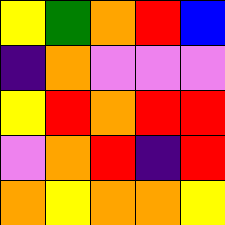[["yellow", "green", "orange", "red", "blue"], ["indigo", "orange", "violet", "violet", "violet"], ["yellow", "red", "orange", "red", "red"], ["violet", "orange", "red", "indigo", "red"], ["orange", "yellow", "orange", "orange", "yellow"]]